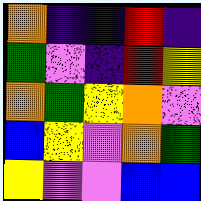[["orange", "indigo", "indigo", "red", "indigo"], ["green", "violet", "indigo", "red", "yellow"], ["orange", "green", "yellow", "orange", "violet"], ["blue", "yellow", "violet", "orange", "green"], ["yellow", "violet", "violet", "blue", "blue"]]